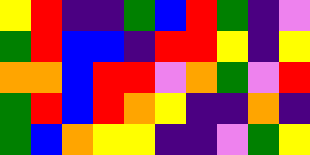[["yellow", "red", "indigo", "indigo", "green", "blue", "red", "green", "indigo", "violet"], ["green", "red", "blue", "blue", "indigo", "red", "red", "yellow", "indigo", "yellow"], ["orange", "orange", "blue", "red", "red", "violet", "orange", "green", "violet", "red"], ["green", "red", "blue", "red", "orange", "yellow", "indigo", "indigo", "orange", "indigo"], ["green", "blue", "orange", "yellow", "yellow", "indigo", "indigo", "violet", "green", "yellow"]]